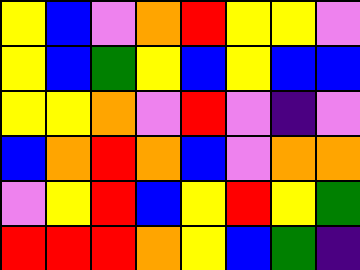[["yellow", "blue", "violet", "orange", "red", "yellow", "yellow", "violet"], ["yellow", "blue", "green", "yellow", "blue", "yellow", "blue", "blue"], ["yellow", "yellow", "orange", "violet", "red", "violet", "indigo", "violet"], ["blue", "orange", "red", "orange", "blue", "violet", "orange", "orange"], ["violet", "yellow", "red", "blue", "yellow", "red", "yellow", "green"], ["red", "red", "red", "orange", "yellow", "blue", "green", "indigo"]]